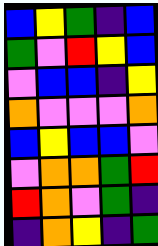[["blue", "yellow", "green", "indigo", "blue"], ["green", "violet", "red", "yellow", "blue"], ["violet", "blue", "blue", "indigo", "yellow"], ["orange", "violet", "violet", "violet", "orange"], ["blue", "yellow", "blue", "blue", "violet"], ["violet", "orange", "orange", "green", "red"], ["red", "orange", "violet", "green", "indigo"], ["indigo", "orange", "yellow", "indigo", "green"]]